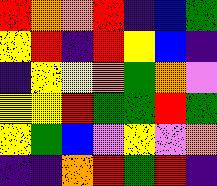[["red", "orange", "orange", "red", "indigo", "blue", "green"], ["yellow", "red", "indigo", "red", "yellow", "blue", "indigo"], ["indigo", "yellow", "yellow", "orange", "green", "orange", "violet"], ["yellow", "yellow", "red", "green", "green", "red", "green"], ["yellow", "green", "blue", "violet", "yellow", "violet", "orange"], ["indigo", "indigo", "orange", "red", "green", "red", "indigo"]]